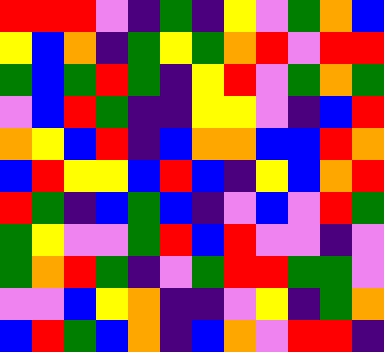[["red", "red", "red", "violet", "indigo", "green", "indigo", "yellow", "violet", "green", "orange", "blue"], ["yellow", "blue", "orange", "indigo", "green", "yellow", "green", "orange", "red", "violet", "red", "red"], ["green", "blue", "green", "red", "green", "indigo", "yellow", "red", "violet", "green", "orange", "green"], ["violet", "blue", "red", "green", "indigo", "indigo", "yellow", "yellow", "violet", "indigo", "blue", "red"], ["orange", "yellow", "blue", "red", "indigo", "blue", "orange", "orange", "blue", "blue", "red", "orange"], ["blue", "red", "yellow", "yellow", "blue", "red", "blue", "indigo", "yellow", "blue", "orange", "red"], ["red", "green", "indigo", "blue", "green", "blue", "indigo", "violet", "blue", "violet", "red", "green"], ["green", "yellow", "violet", "violet", "green", "red", "blue", "red", "violet", "violet", "indigo", "violet"], ["green", "orange", "red", "green", "indigo", "violet", "green", "red", "red", "green", "green", "violet"], ["violet", "violet", "blue", "yellow", "orange", "indigo", "indigo", "violet", "yellow", "indigo", "green", "orange"], ["blue", "red", "green", "blue", "orange", "indigo", "blue", "orange", "violet", "red", "red", "indigo"]]